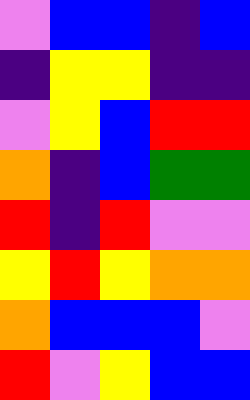[["violet", "blue", "blue", "indigo", "blue"], ["indigo", "yellow", "yellow", "indigo", "indigo"], ["violet", "yellow", "blue", "red", "red"], ["orange", "indigo", "blue", "green", "green"], ["red", "indigo", "red", "violet", "violet"], ["yellow", "red", "yellow", "orange", "orange"], ["orange", "blue", "blue", "blue", "violet"], ["red", "violet", "yellow", "blue", "blue"]]